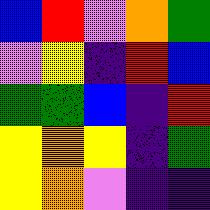[["blue", "red", "violet", "orange", "green"], ["violet", "yellow", "indigo", "red", "blue"], ["green", "green", "blue", "indigo", "red"], ["yellow", "orange", "yellow", "indigo", "green"], ["yellow", "orange", "violet", "indigo", "indigo"]]